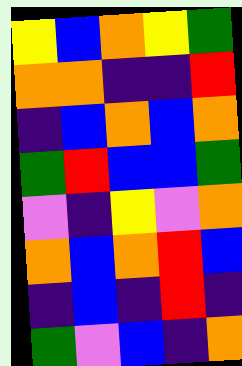[["yellow", "blue", "orange", "yellow", "green"], ["orange", "orange", "indigo", "indigo", "red"], ["indigo", "blue", "orange", "blue", "orange"], ["green", "red", "blue", "blue", "green"], ["violet", "indigo", "yellow", "violet", "orange"], ["orange", "blue", "orange", "red", "blue"], ["indigo", "blue", "indigo", "red", "indigo"], ["green", "violet", "blue", "indigo", "orange"]]